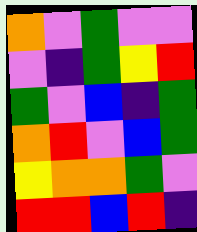[["orange", "violet", "green", "violet", "violet"], ["violet", "indigo", "green", "yellow", "red"], ["green", "violet", "blue", "indigo", "green"], ["orange", "red", "violet", "blue", "green"], ["yellow", "orange", "orange", "green", "violet"], ["red", "red", "blue", "red", "indigo"]]